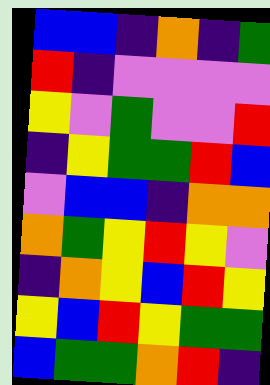[["blue", "blue", "indigo", "orange", "indigo", "green"], ["red", "indigo", "violet", "violet", "violet", "violet"], ["yellow", "violet", "green", "violet", "violet", "red"], ["indigo", "yellow", "green", "green", "red", "blue"], ["violet", "blue", "blue", "indigo", "orange", "orange"], ["orange", "green", "yellow", "red", "yellow", "violet"], ["indigo", "orange", "yellow", "blue", "red", "yellow"], ["yellow", "blue", "red", "yellow", "green", "green"], ["blue", "green", "green", "orange", "red", "indigo"]]